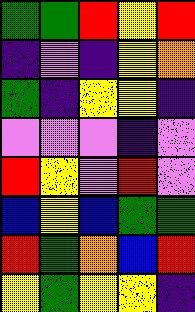[["green", "green", "red", "yellow", "red"], ["indigo", "violet", "indigo", "yellow", "orange"], ["green", "indigo", "yellow", "yellow", "indigo"], ["violet", "violet", "violet", "indigo", "violet"], ["red", "yellow", "violet", "red", "violet"], ["blue", "yellow", "blue", "green", "green"], ["red", "green", "orange", "blue", "red"], ["yellow", "green", "yellow", "yellow", "indigo"]]